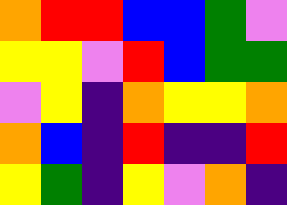[["orange", "red", "red", "blue", "blue", "green", "violet"], ["yellow", "yellow", "violet", "red", "blue", "green", "green"], ["violet", "yellow", "indigo", "orange", "yellow", "yellow", "orange"], ["orange", "blue", "indigo", "red", "indigo", "indigo", "red"], ["yellow", "green", "indigo", "yellow", "violet", "orange", "indigo"]]